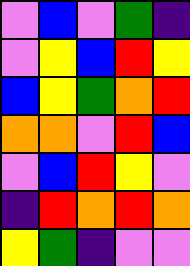[["violet", "blue", "violet", "green", "indigo"], ["violet", "yellow", "blue", "red", "yellow"], ["blue", "yellow", "green", "orange", "red"], ["orange", "orange", "violet", "red", "blue"], ["violet", "blue", "red", "yellow", "violet"], ["indigo", "red", "orange", "red", "orange"], ["yellow", "green", "indigo", "violet", "violet"]]